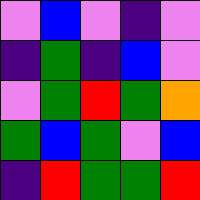[["violet", "blue", "violet", "indigo", "violet"], ["indigo", "green", "indigo", "blue", "violet"], ["violet", "green", "red", "green", "orange"], ["green", "blue", "green", "violet", "blue"], ["indigo", "red", "green", "green", "red"]]